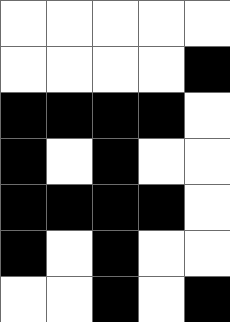[["white", "white", "white", "white", "white"], ["white", "white", "white", "white", "black"], ["black", "black", "black", "black", "white"], ["black", "white", "black", "white", "white"], ["black", "black", "black", "black", "white"], ["black", "white", "black", "white", "white"], ["white", "white", "black", "white", "black"]]